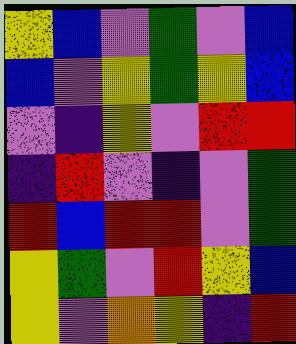[["yellow", "blue", "violet", "green", "violet", "blue"], ["blue", "violet", "yellow", "green", "yellow", "blue"], ["violet", "indigo", "yellow", "violet", "red", "red"], ["indigo", "red", "violet", "indigo", "violet", "green"], ["red", "blue", "red", "red", "violet", "green"], ["yellow", "green", "violet", "red", "yellow", "blue"], ["yellow", "violet", "orange", "yellow", "indigo", "red"]]